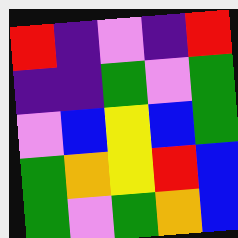[["red", "indigo", "violet", "indigo", "red"], ["indigo", "indigo", "green", "violet", "green"], ["violet", "blue", "yellow", "blue", "green"], ["green", "orange", "yellow", "red", "blue"], ["green", "violet", "green", "orange", "blue"]]